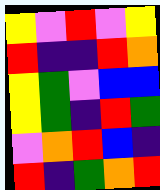[["yellow", "violet", "red", "violet", "yellow"], ["red", "indigo", "indigo", "red", "orange"], ["yellow", "green", "violet", "blue", "blue"], ["yellow", "green", "indigo", "red", "green"], ["violet", "orange", "red", "blue", "indigo"], ["red", "indigo", "green", "orange", "red"]]